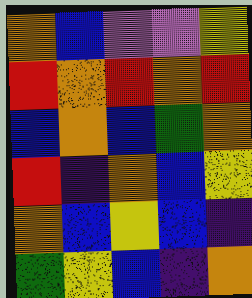[["orange", "blue", "violet", "violet", "yellow"], ["red", "orange", "red", "orange", "red"], ["blue", "orange", "blue", "green", "orange"], ["red", "indigo", "orange", "blue", "yellow"], ["orange", "blue", "yellow", "blue", "indigo"], ["green", "yellow", "blue", "indigo", "orange"]]